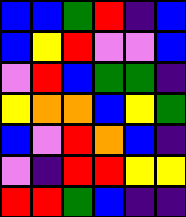[["blue", "blue", "green", "red", "indigo", "blue"], ["blue", "yellow", "red", "violet", "violet", "blue"], ["violet", "red", "blue", "green", "green", "indigo"], ["yellow", "orange", "orange", "blue", "yellow", "green"], ["blue", "violet", "red", "orange", "blue", "indigo"], ["violet", "indigo", "red", "red", "yellow", "yellow"], ["red", "red", "green", "blue", "indigo", "indigo"]]